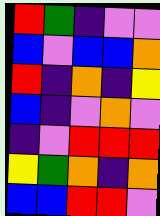[["red", "green", "indigo", "violet", "violet"], ["blue", "violet", "blue", "blue", "orange"], ["red", "indigo", "orange", "indigo", "yellow"], ["blue", "indigo", "violet", "orange", "violet"], ["indigo", "violet", "red", "red", "red"], ["yellow", "green", "orange", "indigo", "orange"], ["blue", "blue", "red", "red", "violet"]]